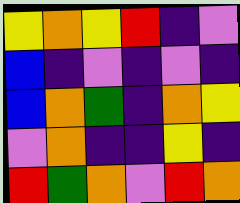[["yellow", "orange", "yellow", "red", "indigo", "violet"], ["blue", "indigo", "violet", "indigo", "violet", "indigo"], ["blue", "orange", "green", "indigo", "orange", "yellow"], ["violet", "orange", "indigo", "indigo", "yellow", "indigo"], ["red", "green", "orange", "violet", "red", "orange"]]